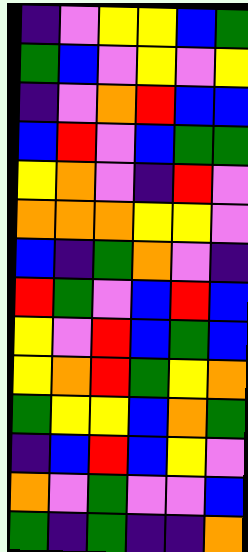[["indigo", "violet", "yellow", "yellow", "blue", "green"], ["green", "blue", "violet", "yellow", "violet", "yellow"], ["indigo", "violet", "orange", "red", "blue", "blue"], ["blue", "red", "violet", "blue", "green", "green"], ["yellow", "orange", "violet", "indigo", "red", "violet"], ["orange", "orange", "orange", "yellow", "yellow", "violet"], ["blue", "indigo", "green", "orange", "violet", "indigo"], ["red", "green", "violet", "blue", "red", "blue"], ["yellow", "violet", "red", "blue", "green", "blue"], ["yellow", "orange", "red", "green", "yellow", "orange"], ["green", "yellow", "yellow", "blue", "orange", "green"], ["indigo", "blue", "red", "blue", "yellow", "violet"], ["orange", "violet", "green", "violet", "violet", "blue"], ["green", "indigo", "green", "indigo", "indigo", "orange"]]